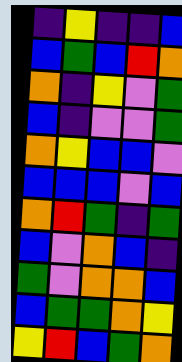[["indigo", "yellow", "indigo", "indigo", "blue"], ["blue", "green", "blue", "red", "orange"], ["orange", "indigo", "yellow", "violet", "green"], ["blue", "indigo", "violet", "violet", "green"], ["orange", "yellow", "blue", "blue", "violet"], ["blue", "blue", "blue", "violet", "blue"], ["orange", "red", "green", "indigo", "green"], ["blue", "violet", "orange", "blue", "indigo"], ["green", "violet", "orange", "orange", "blue"], ["blue", "green", "green", "orange", "yellow"], ["yellow", "red", "blue", "green", "orange"]]